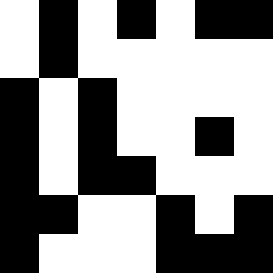[["white", "black", "white", "black", "white", "black", "black"], ["white", "black", "white", "white", "white", "white", "white"], ["black", "white", "black", "white", "white", "white", "white"], ["black", "white", "black", "white", "white", "black", "white"], ["black", "white", "black", "black", "white", "white", "white"], ["black", "black", "white", "white", "black", "white", "black"], ["black", "white", "white", "white", "black", "black", "black"]]